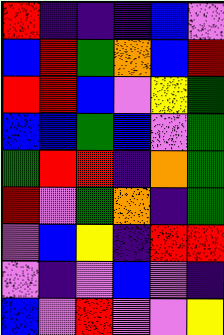[["red", "indigo", "indigo", "indigo", "blue", "violet"], ["blue", "red", "green", "orange", "blue", "red"], ["red", "red", "blue", "violet", "yellow", "green"], ["blue", "blue", "green", "blue", "violet", "green"], ["green", "red", "red", "indigo", "orange", "green"], ["red", "violet", "green", "orange", "indigo", "green"], ["violet", "blue", "yellow", "indigo", "red", "red"], ["violet", "indigo", "violet", "blue", "violet", "indigo"], ["blue", "violet", "red", "violet", "violet", "yellow"]]